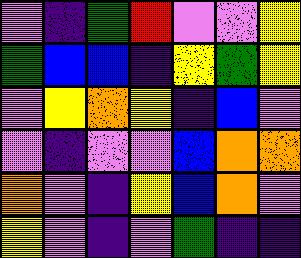[["violet", "indigo", "green", "red", "violet", "violet", "yellow"], ["green", "blue", "blue", "indigo", "yellow", "green", "yellow"], ["violet", "yellow", "orange", "yellow", "indigo", "blue", "violet"], ["violet", "indigo", "violet", "violet", "blue", "orange", "orange"], ["orange", "violet", "indigo", "yellow", "blue", "orange", "violet"], ["yellow", "violet", "indigo", "violet", "green", "indigo", "indigo"]]